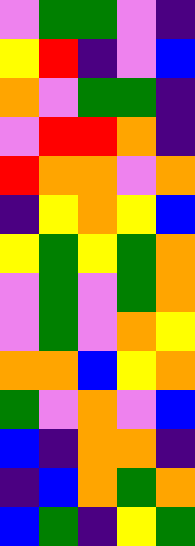[["violet", "green", "green", "violet", "indigo"], ["yellow", "red", "indigo", "violet", "blue"], ["orange", "violet", "green", "green", "indigo"], ["violet", "red", "red", "orange", "indigo"], ["red", "orange", "orange", "violet", "orange"], ["indigo", "yellow", "orange", "yellow", "blue"], ["yellow", "green", "yellow", "green", "orange"], ["violet", "green", "violet", "green", "orange"], ["violet", "green", "violet", "orange", "yellow"], ["orange", "orange", "blue", "yellow", "orange"], ["green", "violet", "orange", "violet", "blue"], ["blue", "indigo", "orange", "orange", "indigo"], ["indigo", "blue", "orange", "green", "orange"], ["blue", "green", "indigo", "yellow", "green"]]